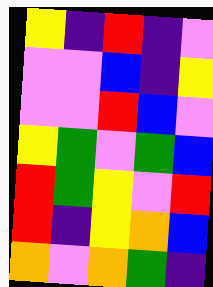[["yellow", "indigo", "red", "indigo", "violet"], ["violet", "violet", "blue", "indigo", "yellow"], ["violet", "violet", "red", "blue", "violet"], ["yellow", "green", "violet", "green", "blue"], ["red", "green", "yellow", "violet", "red"], ["red", "indigo", "yellow", "orange", "blue"], ["orange", "violet", "orange", "green", "indigo"]]